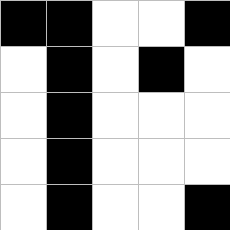[["black", "black", "white", "white", "black"], ["white", "black", "white", "black", "white"], ["white", "black", "white", "white", "white"], ["white", "black", "white", "white", "white"], ["white", "black", "white", "white", "black"]]